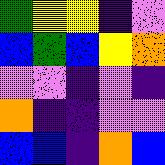[["green", "yellow", "yellow", "indigo", "violet"], ["blue", "green", "blue", "yellow", "orange"], ["violet", "violet", "indigo", "violet", "indigo"], ["orange", "indigo", "indigo", "violet", "violet"], ["blue", "blue", "indigo", "orange", "blue"]]